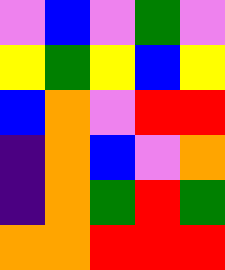[["violet", "blue", "violet", "green", "violet"], ["yellow", "green", "yellow", "blue", "yellow"], ["blue", "orange", "violet", "red", "red"], ["indigo", "orange", "blue", "violet", "orange"], ["indigo", "orange", "green", "red", "green"], ["orange", "orange", "red", "red", "red"]]